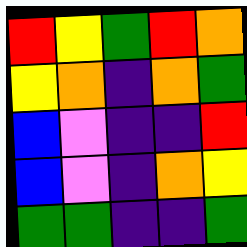[["red", "yellow", "green", "red", "orange"], ["yellow", "orange", "indigo", "orange", "green"], ["blue", "violet", "indigo", "indigo", "red"], ["blue", "violet", "indigo", "orange", "yellow"], ["green", "green", "indigo", "indigo", "green"]]